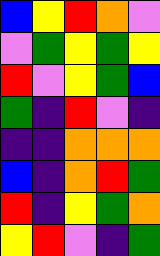[["blue", "yellow", "red", "orange", "violet"], ["violet", "green", "yellow", "green", "yellow"], ["red", "violet", "yellow", "green", "blue"], ["green", "indigo", "red", "violet", "indigo"], ["indigo", "indigo", "orange", "orange", "orange"], ["blue", "indigo", "orange", "red", "green"], ["red", "indigo", "yellow", "green", "orange"], ["yellow", "red", "violet", "indigo", "green"]]